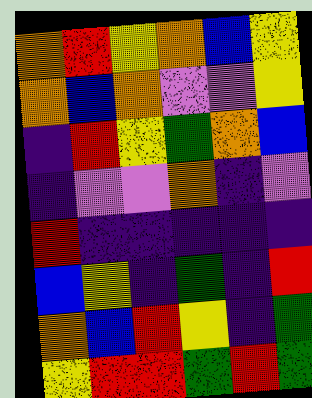[["orange", "red", "yellow", "orange", "blue", "yellow"], ["orange", "blue", "orange", "violet", "violet", "yellow"], ["indigo", "red", "yellow", "green", "orange", "blue"], ["indigo", "violet", "violet", "orange", "indigo", "violet"], ["red", "indigo", "indigo", "indigo", "indigo", "indigo"], ["blue", "yellow", "indigo", "green", "indigo", "red"], ["orange", "blue", "red", "yellow", "indigo", "green"], ["yellow", "red", "red", "green", "red", "green"]]